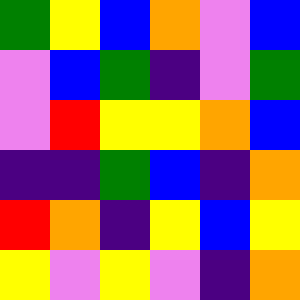[["green", "yellow", "blue", "orange", "violet", "blue"], ["violet", "blue", "green", "indigo", "violet", "green"], ["violet", "red", "yellow", "yellow", "orange", "blue"], ["indigo", "indigo", "green", "blue", "indigo", "orange"], ["red", "orange", "indigo", "yellow", "blue", "yellow"], ["yellow", "violet", "yellow", "violet", "indigo", "orange"]]